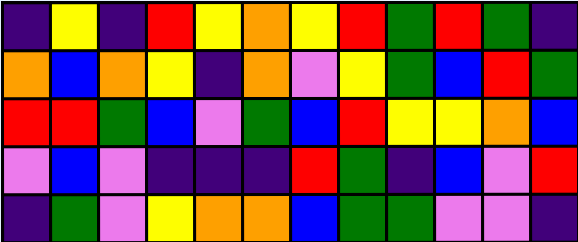[["indigo", "yellow", "indigo", "red", "yellow", "orange", "yellow", "red", "green", "red", "green", "indigo"], ["orange", "blue", "orange", "yellow", "indigo", "orange", "violet", "yellow", "green", "blue", "red", "green"], ["red", "red", "green", "blue", "violet", "green", "blue", "red", "yellow", "yellow", "orange", "blue"], ["violet", "blue", "violet", "indigo", "indigo", "indigo", "red", "green", "indigo", "blue", "violet", "red"], ["indigo", "green", "violet", "yellow", "orange", "orange", "blue", "green", "green", "violet", "violet", "indigo"]]